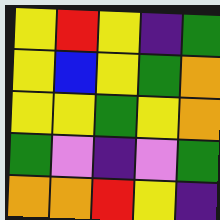[["yellow", "red", "yellow", "indigo", "green"], ["yellow", "blue", "yellow", "green", "orange"], ["yellow", "yellow", "green", "yellow", "orange"], ["green", "violet", "indigo", "violet", "green"], ["orange", "orange", "red", "yellow", "indigo"]]